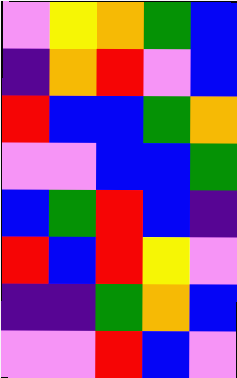[["violet", "yellow", "orange", "green", "blue"], ["indigo", "orange", "red", "violet", "blue"], ["red", "blue", "blue", "green", "orange"], ["violet", "violet", "blue", "blue", "green"], ["blue", "green", "red", "blue", "indigo"], ["red", "blue", "red", "yellow", "violet"], ["indigo", "indigo", "green", "orange", "blue"], ["violet", "violet", "red", "blue", "violet"]]